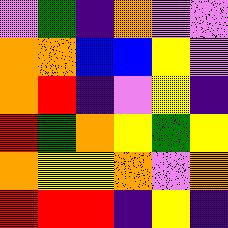[["violet", "green", "indigo", "orange", "violet", "violet"], ["orange", "orange", "blue", "blue", "yellow", "violet"], ["orange", "red", "indigo", "violet", "yellow", "indigo"], ["red", "green", "orange", "yellow", "green", "yellow"], ["orange", "yellow", "yellow", "orange", "violet", "orange"], ["red", "red", "red", "indigo", "yellow", "indigo"]]